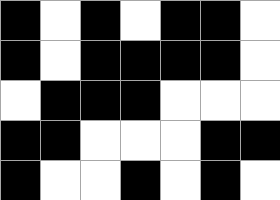[["black", "white", "black", "white", "black", "black", "white"], ["black", "white", "black", "black", "black", "black", "white"], ["white", "black", "black", "black", "white", "white", "white"], ["black", "black", "white", "white", "white", "black", "black"], ["black", "white", "white", "black", "white", "black", "white"]]